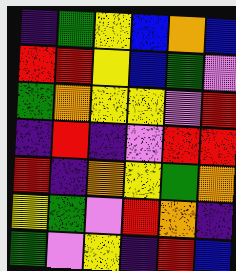[["indigo", "green", "yellow", "blue", "orange", "blue"], ["red", "red", "yellow", "blue", "green", "violet"], ["green", "orange", "yellow", "yellow", "violet", "red"], ["indigo", "red", "indigo", "violet", "red", "red"], ["red", "indigo", "orange", "yellow", "green", "orange"], ["yellow", "green", "violet", "red", "orange", "indigo"], ["green", "violet", "yellow", "indigo", "red", "blue"]]